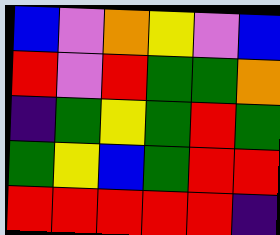[["blue", "violet", "orange", "yellow", "violet", "blue"], ["red", "violet", "red", "green", "green", "orange"], ["indigo", "green", "yellow", "green", "red", "green"], ["green", "yellow", "blue", "green", "red", "red"], ["red", "red", "red", "red", "red", "indigo"]]